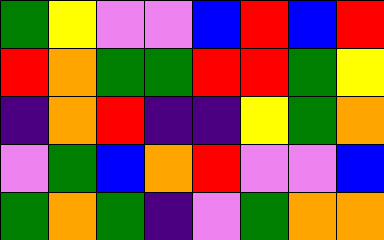[["green", "yellow", "violet", "violet", "blue", "red", "blue", "red"], ["red", "orange", "green", "green", "red", "red", "green", "yellow"], ["indigo", "orange", "red", "indigo", "indigo", "yellow", "green", "orange"], ["violet", "green", "blue", "orange", "red", "violet", "violet", "blue"], ["green", "orange", "green", "indigo", "violet", "green", "orange", "orange"]]